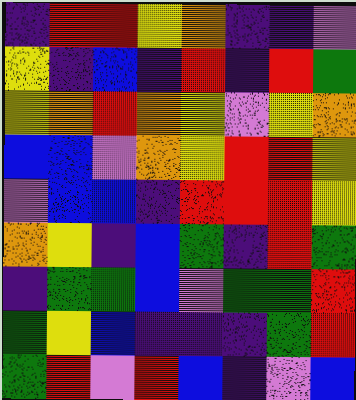[["indigo", "red", "red", "yellow", "orange", "indigo", "indigo", "violet"], ["yellow", "indigo", "blue", "indigo", "red", "indigo", "red", "green"], ["yellow", "orange", "red", "orange", "yellow", "violet", "yellow", "orange"], ["blue", "blue", "violet", "orange", "yellow", "red", "red", "yellow"], ["violet", "blue", "blue", "indigo", "red", "red", "red", "yellow"], ["orange", "yellow", "indigo", "blue", "green", "indigo", "red", "green"], ["indigo", "green", "green", "blue", "violet", "green", "green", "red"], ["green", "yellow", "blue", "indigo", "indigo", "indigo", "green", "red"], ["green", "red", "violet", "red", "blue", "indigo", "violet", "blue"]]